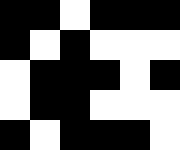[["black", "black", "white", "black", "black", "black"], ["black", "white", "black", "white", "white", "white"], ["white", "black", "black", "black", "white", "black"], ["white", "black", "black", "white", "white", "white"], ["black", "white", "black", "black", "black", "white"]]